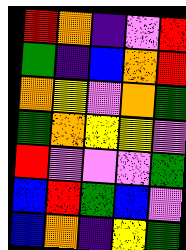[["red", "orange", "indigo", "violet", "red"], ["green", "indigo", "blue", "orange", "red"], ["orange", "yellow", "violet", "orange", "green"], ["green", "orange", "yellow", "yellow", "violet"], ["red", "violet", "violet", "violet", "green"], ["blue", "red", "green", "blue", "violet"], ["blue", "orange", "indigo", "yellow", "green"]]